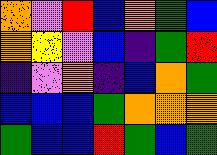[["orange", "violet", "red", "blue", "orange", "green", "blue"], ["orange", "yellow", "violet", "blue", "indigo", "green", "red"], ["indigo", "violet", "orange", "indigo", "blue", "orange", "green"], ["blue", "blue", "blue", "green", "orange", "orange", "orange"], ["green", "blue", "blue", "red", "green", "blue", "green"]]